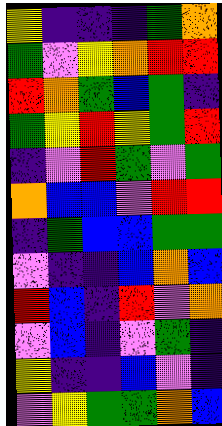[["yellow", "indigo", "indigo", "indigo", "green", "orange"], ["green", "violet", "yellow", "orange", "red", "red"], ["red", "orange", "green", "blue", "green", "indigo"], ["green", "yellow", "red", "yellow", "green", "red"], ["indigo", "violet", "red", "green", "violet", "green"], ["orange", "blue", "blue", "violet", "red", "red"], ["indigo", "green", "blue", "blue", "green", "green"], ["violet", "indigo", "indigo", "blue", "orange", "blue"], ["red", "blue", "indigo", "red", "violet", "orange"], ["violet", "blue", "indigo", "violet", "green", "indigo"], ["yellow", "indigo", "indigo", "blue", "violet", "indigo"], ["violet", "yellow", "green", "green", "orange", "blue"]]